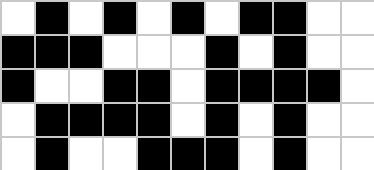[["white", "black", "white", "black", "white", "black", "white", "black", "black", "white", "white"], ["black", "black", "black", "white", "white", "white", "black", "white", "black", "white", "white"], ["black", "white", "white", "black", "black", "white", "black", "black", "black", "black", "white"], ["white", "black", "black", "black", "black", "white", "black", "white", "black", "white", "white"], ["white", "black", "white", "white", "black", "black", "black", "white", "black", "white", "white"]]